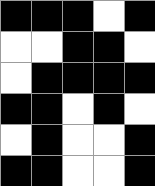[["black", "black", "black", "white", "black"], ["white", "white", "black", "black", "white"], ["white", "black", "black", "black", "black"], ["black", "black", "white", "black", "white"], ["white", "black", "white", "white", "black"], ["black", "black", "white", "white", "black"]]